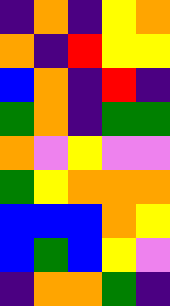[["indigo", "orange", "indigo", "yellow", "orange"], ["orange", "indigo", "red", "yellow", "yellow"], ["blue", "orange", "indigo", "red", "indigo"], ["green", "orange", "indigo", "green", "green"], ["orange", "violet", "yellow", "violet", "violet"], ["green", "yellow", "orange", "orange", "orange"], ["blue", "blue", "blue", "orange", "yellow"], ["blue", "green", "blue", "yellow", "violet"], ["indigo", "orange", "orange", "green", "indigo"]]